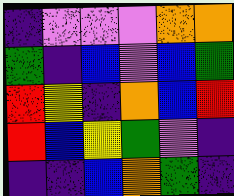[["indigo", "violet", "violet", "violet", "orange", "orange"], ["green", "indigo", "blue", "violet", "blue", "green"], ["red", "yellow", "indigo", "orange", "blue", "red"], ["red", "blue", "yellow", "green", "violet", "indigo"], ["indigo", "indigo", "blue", "orange", "green", "indigo"]]